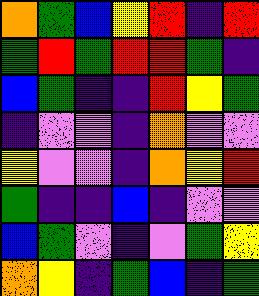[["orange", "green", "blue", "yellow", "red", "indigo", "red"], ["green", "red", "green", "red", "red", "green", "indigo"], ["blue", "green", "indigo", "indigo", "red", "yellow", "green"], ["indigo", "violet", "violet", "indigo", "orange", "violet", "violet"], ["yellow", "violet", "violet", "indigo", "orange", "yellow", "red"], ["green", "indigo", "indigo", "blue", "indigo", "violet", "violet"], ["blue", "green", "violet", "indigo", "violet", "green", "yellow"], ["orange", "yellow", "indigo", "green", "blue", "indigo", "green"]]